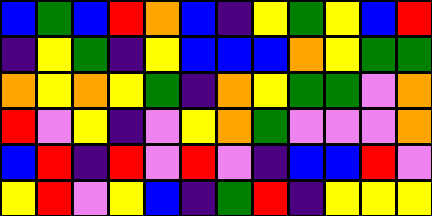[["blue", "green", "blue", "red", "orange", "blue", "indigo", "yellow", "green", "yellow", "blue", "red"], ["indigo", "yellow", "green", "indigo", "yellow", "blue", "blue", "blue", "orange", "yellow", "green", "green"], ["orange", "yellow", "orange", "yellow", "green", "indigo", "orange", "yellow", "green", "green", "violet", "orange"], ["red", "violet", "yellow", "indigo", "violet", "yellow", "orange", "green", "violet", "violet", "violet", "orange"], ["blue", "red", "indigo", "red", "violet", "red", "violet", "indigo", "blue", "blue", "red", "violet"], ["yellow", "red", "violet", "yellow", "blue", "indigo", "green", "red", "indigo", "yellow", "yellow", "yellow"]]